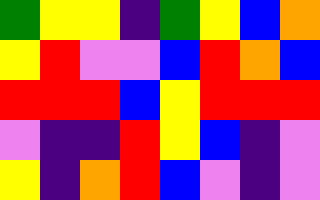[["green", "yellow", "yellow", "indigo", "green", "yellow", "blue", "orange"], ["yellow", "red", "violet", "violet", "blue", "red", "orange", "blue"], ["red", "red", "red", "blue", "yellow", "red", "red", "red"], ["violet", "indigo", "indigo", "red", "yellow", "blue", "indigo", "violet"], ["yellow", "indigo", "orange", "red", "blue", "violet", "indigo", "violet"]]